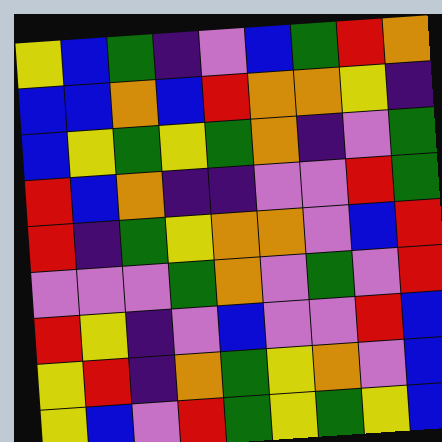[["yellow", "blue", "green", "indigo", "violet", "blue", "green", "red", "orange"], ["blue", "blue", "orange", "blue", "red", "orange", "orange", "yellow", "indigo"], ["blue", "yellow", "green", "yellow", "green", "orange", "indigo", "violet", "green"], ["red", "blue", "orange", "indigo", "indigo", "violet", "violet", "red", "green"], ["red", "indigo", "green", "yellow", "orange", "orange", "violet", "blue", "red"], ["violet", "violet", "violet", "green", "orange", "violet", "green", "violet", "red"], ["red", "yellow", "indigo", "violet", "blue", "violet", "violet", "red", "blue"], ["yellow", "red", "indigo", "orange", "green", "yellow", "orange", "violet", "blue"], ["yellow", "blue", "violet", "red", "green", "yellow", "green", "yellow", "blue"]]